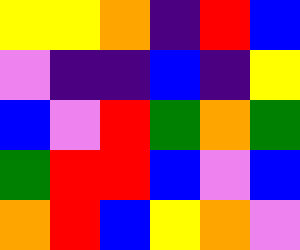[["yellow", "yellow", "orange", "indigo", "red", "blue"], ["violet", "indigo", "indigo", "blue", "indigo", "yellow"], ["blue", "violet", "red", "green", "orange", "green"], ["green", "red", "red", "blue", "violet", "blue"], ["orange", "red", "blue", "yellow", "orange", "violet"]]